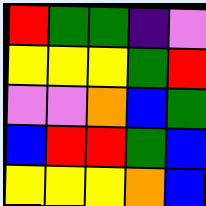[["red", "green", "green", "indigo", "violet"], ["yellow", "yellow", "yellow", "green", "red"], ["violet", "violet", "orange", "blue", "green"], ["blue", "red", "red", "green", "blue"], ["yellow", "yellow", "yellow", "orange", "blue"]]